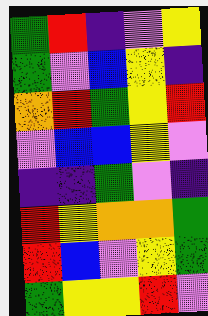[["green", "red", "indigo", "violet", "yellow"], ["green", "violet", "blue", "yellow", "indigo"], ["orange", "red", "green", "yellow", "red"], ["violet", "blue", "blue", "yellow", "violet"], ["indigo", "indigo", "green", "violet", "indigo"], ["red", "yellow", "orange", "orange", "green"], ["red", "blue", "violet", "yellow", "green"], ["green", "yellow", "yellow", "red", "violet"]]